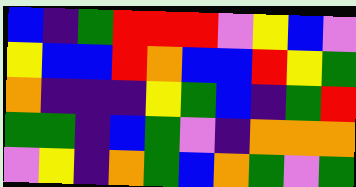[["blue", "indigo", "green", "red", "red", "red", "violet", "yellow", "blue", "violet"], ["yellow", "blue", "blue", "red", "orange", "blue", "blue", "red", "yellow", "green"], ["orange", "indigo", "indigo", "indigo", "yellow", "green", "blue", "indigo", "green", "red"], ["green", "green", "indigo", "blue", "green", "violet", "indigo", "orange", "orange", "orange"], ["violet", "yellow", "indigo", "orange", "green", "blue", "orange", "green", "violet", "green"]]